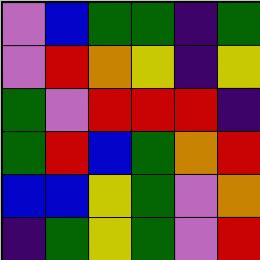[["violet", "blue", "green", "green", "indigo", "green"], ["violet", "red", "orange", "yellow", "indigo", "yellow"], ["green", "violet", "red", "red", "red", "indigo"], ["green", "red", "blue", "green", "orange", "red"], ["blue", "blue", "yellow", "green", "violet", "orange"], ["indigo", "green", "yellow", "green", "violet", "red"]]